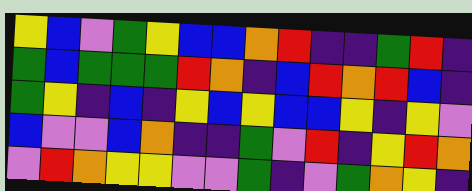[["yellow", "blue", "violet", "green", "yellow", "blue", "blue", "orange", "red", "indigo", "indigo", "green", "red", "indigo"], ["green", "blue", "green", "green", "green", "red", "orange", "indigo", "blue", "red", "orange", "red", "blue", "indigo"], ["green", "yellow", "indigo", "blue", "indigo", "yellow", "blue", "yellow", "blue", "blue", "yellow", "indigo", "yellow", "violet"], ["blue", "violet", "violet", "blue", "orange", "indigo", "indigo", "green", "violet", "red", "indigo", "yellow", "red", "orange"], ["violet", "red", "orange", "yellow", "yellow", "violet", "violet", "green", "indigo", "violet", "green", "orange", "yellow", "indigo"]]